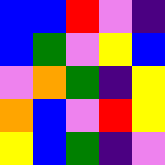[["blue", "blue", "red", "violet", "indigo"], ["blue", "green", "violet", "yellow", "blue"], ["violet", "orange", "green", "indigo", "yellow"], ["orange", "blue", "violet", "red", "yellow"], ["yellow", "blue", "green", "indigo", "violet"]]